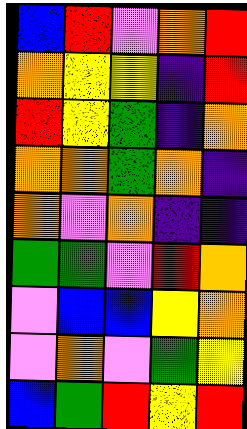[["blue", "red", "violet", "orange", "red"], ["orange", "yellow", "yellow", "indigo", "red"], ["red", "yellow", "green", "indigo", "orange"], ["orange", "orange", "green", "orange", "indigo"], ["orange", "violet", "orange", "indigo", "indigo"], ["green", "green", "violet", "red", "orange"], ["violet", "blue", "blue", "yellow", "orange"], ["violet", "orange", "violet", "green", "yellow"], ["blue", "green", "red", "yellow", "red"]]